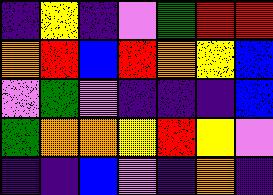[["indigo", "yellow", "indigo", "violet", "green", "red", "red"], ["orange", "red", "blue", "red", "orange", "yellow", "blue"], ["violet", "green", "violet", "indigo", "indigo", "indigo", "blue"], ["green", "orange", "orange", "yellow", "red", "yellow", "violet"], ["indigo", "indigo", "blue", "violet", "indigo", "orange", "indigo"]]